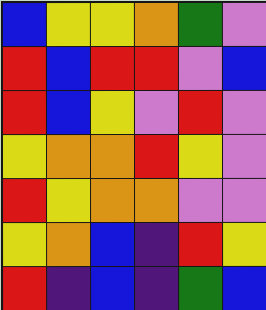[["blue", "yellow", "yellow", "orange", "green", "violet"], ["red", "blue", "red", "red", "violet", "blue"], ["red", "blue", "yellow", "violet", "red", "violet"], ["yellow", "orange", "orange", "red", "yellow", "violet"], ["red", "yellow", "orange", "orange", "violet", "violet"], ["yellow", "orange", "blue", "indigo", "red", "yellow"], ["red", "indigo", "blue", "indigo", "green", "blue"]]